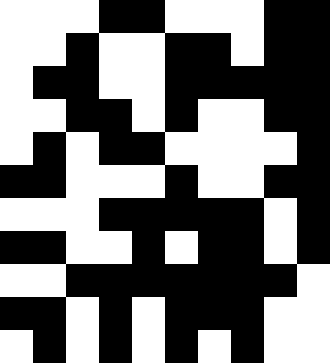[["white", "white", "white", "black", "black", "white", "white", "white", "black", "black"], ["white", "white", "black", "white", "white", "black", "black", "white", "black", "black"], ["white", "black", "black", "white", "white", "black", "black", "black", "black", "black"], ["white", "white", "black", "black", "white", "black", "white", "white", "black", "black"], ["white", "black", "white", "black", "black", "white", "white", "white", "white", "black"], ["black", "black", "white", "white", "white", "black", "white", "white", "black", "black"], ["white", "white", "white", "black", "black", "black", "black", "black", "white", "black"], ["black", "black", "white", "white", "black", "white", "black", "black", "white", "black"], ["white", "white", "black", "black", "black", "black", "black", "black", "black", "white"], ["black", "black", "white", "black", "white", "black", "black", "black", "white", "white"], ["white", "black", "white", "black", "white", "black", "white", "black", "white", "white"]]